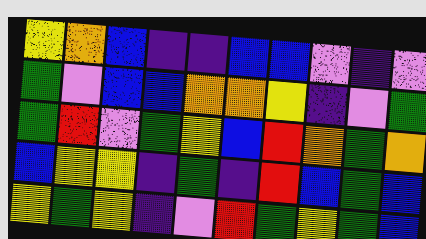[["yellow", "orange", "blue", "indigo", "indigo", "blue", "blue", "violet", "indigo", "violet"], ["green", "violet", "blue", "blue", "orange", "orange", "yellow", "indigo", "violet", "green"], ["green", "red", "violet", "green", "yellow", "blue", "red", "orange", "green", "orange"], ["blue", "yellow", "yellow", "indigo", "green", "indigo", "red", "blue", "green", "blue"], ["yellow", "green", "yellow", "indigo", "violet", "red", "green", "yellow", "green", "blue"]]